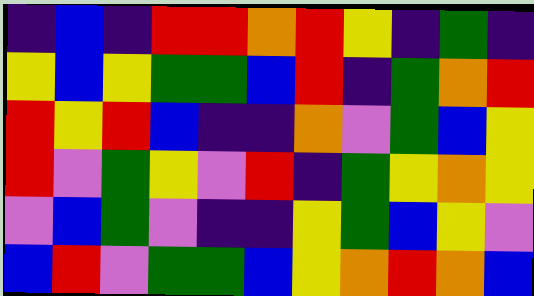[["indigo", "blue", "indigo", "red", "red", "orange", "red", "yellow", "indigo", "green", "indigo"], ["yellow", "blue", "yellow", "green", "green", "blue", "red", "indigo", "green", "orange", "red"], ["red", "yellow", "red", "blue", "indigo", "indigo", "orange", "violet", "green", "blue", "yellow"], ["red", "violet", "green", "yellow", "violet", "red", "indigo", "green", "yellow", "orange", "yellow"], ["violet", "blue", "green", "violet", "indigo", "indigo", "yellow", "green", "blue", "yellow", "violet"], ["blue", "red", "violet", "green", "green", "blue", "yellow", "orange", "red", "orange", "blue"]]